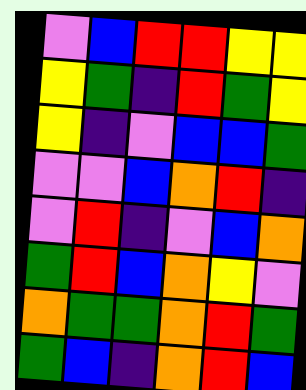[["violet", "blue", "red", "red", "yellow", "yellow"], ["yellow", "green", "indigo", "red", "green", "yellow"], ["yellow", "indigo", "violet", "blue", "blue", "green"], ["violet", "violet", "blue", "orange", "red", "indigo"], ["violet", "red", "indigo", "violet", "blue", "orange"], ["green", "red", "blue", "orange", "yellow", "violet"], ["orange", "green", "green", "orange", "red", "green"], ["green", "blue", "indigo", "orange", "red", "blue"]]